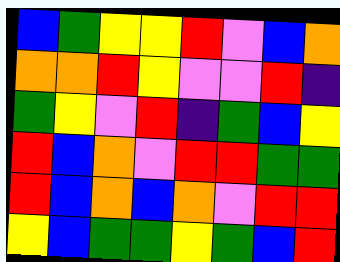[["blue", "green", "yellow", "yellow", "red", "violet", "blue", "orange"], ["orange", "orange", "red", "yellow", "violet", "violet", "red", "indigo"], ["green", "yellow", "violet", "red", "indigo", "green", "blue", "yellow"], ["red", "blue", "orange", "violet", "red", "red", "green", "green"], ["red", "blue", "orange", "blue", "orange", "violet", "red", "red"], ["yellow", "blue", "green", "green", "yellow", "green", "blue", "red"]]